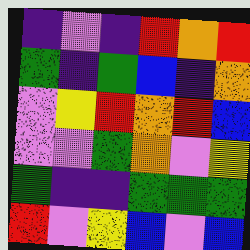[["indigo", "violet", "indigo", "red", "orange", "red"], ["green", "indigo", "green", "blue", "indigo", "orange"], ["violet", "yellow", "red", "orange", "red", "blue"], ["violet", "violet", "green", "orange", "violet", "yellow"], ["green", "indigo", "indigo", "green", "green", "green"], ["red", "violet", "yellow", "blue", "violet", "blue"]]